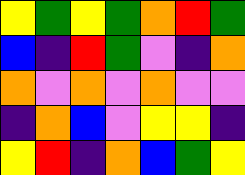[["yellow", "green", "yellow", "green", "orange", "red", "green"], ["blue", "indigo", "red", "green", "violet", "indigo", "orange"], ["orange", "violet", "orange", "violet", "orange", "violet", "violet"], ["indigo", "orange", "blue", "violet", "yellow", "yellow", "indigo"], ["yellow", "red", "indigo", "orange", "blue", "green", "yellow"]]